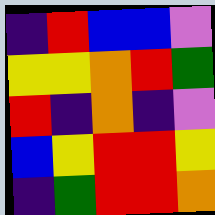[["indigo", "red", "blue", "blue", "violet"], ["yellow", "yellow", "orange", "red", "green"], ["red", "indigo", "orange", "indigo", "violet"], ["blue", "yellow", "red", "red", "yellow"], ["indigo", "green", "red", "red", "orange"]]